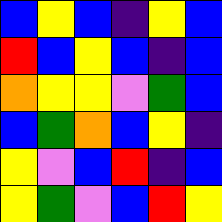[["blue", "yellow", "blue", "indigo", "yellow", "blue"], ["red", "blue", "yellow", "blue", "indigo", "blue"], ["orange", "yellow", "yellow", "violet", "green", "blue"], ["blue", "green", "orange", "blue", "yellow", "indigo"], ["yellow", "violet", "blue", "red", "indigo", "blue"], ["yellow", "green", "violet", "blue", "red", "yellow"]]